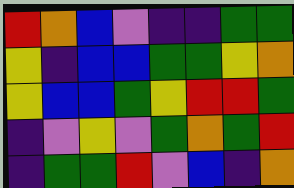[["red", "orange", "blue", "violet", "indigo", "indigo", "green", "green"], ["yellow", "indigo", "blue", "blue", "green", "green", "yellow", "orange"], ["yellow", "blue", "blue", "green", "yellow", "red", "red", "green"], ["indigo", "violet", "yellow", "violet", "green", "orange", "green", "red"], ["indigo", "green", "green", "red", "violet", "blue", "indigo", "orange"]]